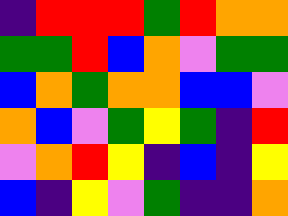[["indigo", "red", "red", "red", "green", "red", "orange", "orange"], ["green", "green", "red", "blue", "orange", "violet", "green", "green"], ["blue", "orange", "green", "orange", "orange", "blue", "blue", "violet"], ["orange", "blue", "violet", "green", "yellow", "green", "indigo", "red"], ["violet", "orange", "red", "yellow", "indigo", "blue", "indigo", "yellow"], ["blue", "indigo", "yellow", "violet", "green", "indigo", "indigo", "orange"]]